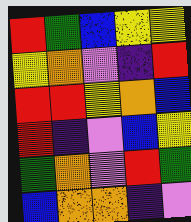[["red", "green", "blue", "yellow", "yellow"], ["yellow", "orange", "violet", "indigo", "red"], ["red", "red", "yellow", "orange", "blue"], ["red", "indigo", "violet", "blue", "yellow"], ["green", "orange", "violet", "red", "green"], ["blue", "orange", "orange", "indigo", "violet"]]